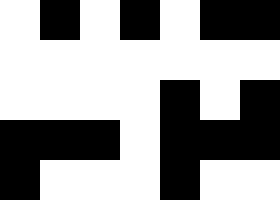[["white", "black", "white", "black", "white", "black", "black"], ["white", "white", "white", "white", "white", "white", "white"], ["white", "white", "white", "white", "black", "white", "black"], ["black", "black", "black", "white", "black", "black", "black"], ["black", "white", "white", "white", "black", "white", "white"]]